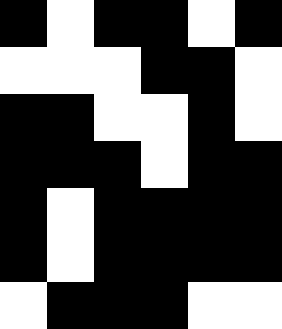[["black", "white", "black", "black", "white", "black"], ["white", "white", "white", "black", "black", "white"], ["black", "black", "white", "white", "black", "white"], ["black", "black", "black", "white", "black", "black"], ["black", "white", "black", "black", "black", "black"], ["black", "white", "black", "black", "black", "black"], ["white", "black", "black", "black", "white", "white"]]